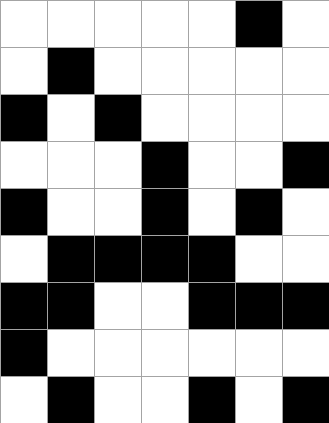[["white", "white", "white", "white", "white", "black", "white"], ["white", "black", "white", "white", "white", "white", "white"], ["black", "white", "black", "white", "white", "white", "white"], ["white", "white", "white", "black", "white", "white", "black"], ["black", "white", "white", "black", "white", "black", "white"], ["white", "black", "black", "black", "black", "white", "white"], ["black", "black", "white", "white", "black", "black", "black"], ["black", "white", "white", "white", "white", "white", "white"], ["white", "black", "white", "white", "black", "white", "black"]]